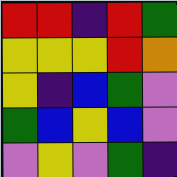[["red", "red", "indigo", "red", "green"], ["yellow", "yellow", "yellow", "red", "orange"], ["yellow", "indigo", "blue", "green", "violet"], ["green", "blue", "yellow", "blue", "violet"], ["violet", "yellow", "violet", "green", "indigo"]]